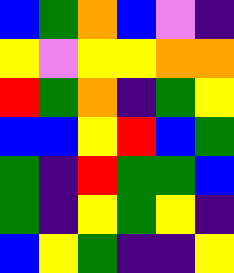[["blue", "green", "orange", "blue", "violet", "indigo"], ["yellow", "violet", "yellow", "yellow", "orange", "orange"], ["red", "green", "orange", "indigo", "green", "yellow"], ["blue", "blue", "yellow", "red", "blue", "green"], ["green", "indigo", "red", "green", "green", "blue"], ["green", "indigo", "yellow", "green", "yellow", "indigo"], ["blue", "yellow", "green", "indigo", "indigo", "yellow"]]